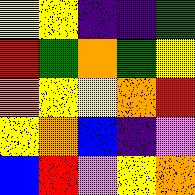[["yellow", "yellow", "indigo", "indigo", "green"], ["red", "green", "orange", "green", "yellow"], ["orange", "yellow", "yellow", "orange", "red"], ["yellow", "orange", "blue", "indigo", "violet"], ["blue", "red", "violet", "yellow", "orange"]]